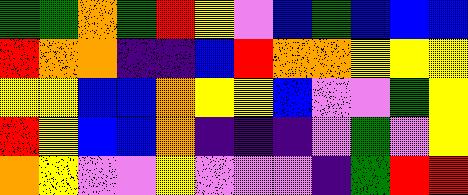[["green", "green", "orange", "green", "red", "yellow", "violet", "blue", "green", "blue", "blue", "blue"], ["red", "orange", "orange", "indigo", "indigo", "blue", "red", "orange", "orange", "yellow", "yellow", "yellow"], ["yellow", "yellow", "blue", "blue", "orange", "yellow", "yellow", "blue", "violet", "violet", "green", "yellow"], ["red", "yellow", "blue", "blue", "orange", "indigo", "indigo", "indigo", "violet", "green", "violet", "yellow"], ["orange", "yellow", "violet", "violet", "yellow", "violet", "violet", "violet", "indigo", "green", "red", "red"]]